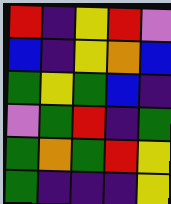[["red", "indigo", "yellow", "red", "violet"], ["blue", "indigo", "yellow", "orange", "blue"], ["green", "yellow", "green", "blue", "indigo"], ["violet", "green", "red", "indigo", "green"], ["green", "orange", "green", "red", "yellow"], ["green", "indigo", "indigo", "indigo", "yellow"]]